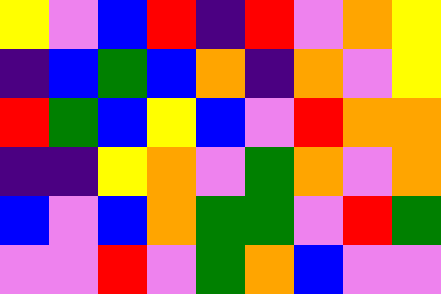[["yellow", "violet", "blue", "red", "indigo", "red", "violet", "orange", "yellow"], ["indigo", "blue", "green", "blue", "orange", "indigo", "orange", "violet", "yellow"], ["red", "green", "blue", "yellow", "blue", "violet", "red", "orange", "orange"], ["indigo", "indigo", "yellow", "orange", "violet", "green", "orange", "violet", "orange"], ["blue", "violet", "blue", "orange", "green", "green", "violet", "red", "green"], ["violet", "violet", "red", "violet", "green", "orange", "blue", "violet", "violet"]]